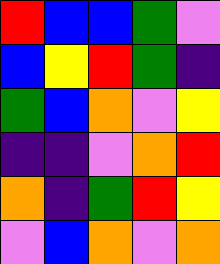[["red", "blue", "blue", "green", "violet"], ["blue", "yellow", "red", "green", "indigo"], ["green", "blue", "orange", "violet", "yellow"], ["indigo", "indigo", "violet", "orange", "red"], ["orange", "indigo", "green", "red", "yellow"], ["violet", "blue", "orange", "violet", "orange"]]